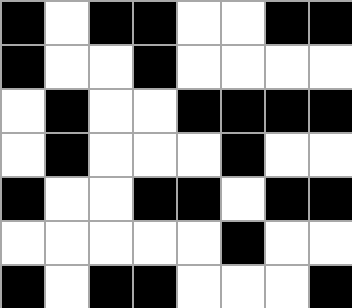[["black", "white", "black", "black", "white", "white", "black", "black"], ["black", "white", "white", "black", "white", "white", "white", "white"], ["white", "black", "white", "white", "black", "black", "black", "black"], ["white", "black", "white", "white", "white", "black", "white", "white"], ["black", "white", "white", "black", "black", "white", "black", "black"], ["white", "white", "white", "white", "white", "black", "white", "white"], ["black", "white", "black", "black", "white", "white", "white", "black"]]